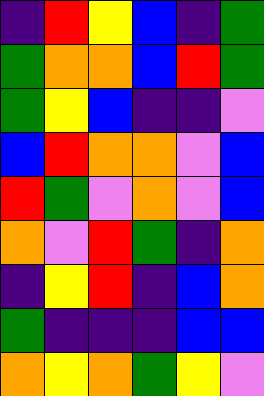[["indigo", "red", "yellow", "blue", "indigo", "green"], ["green", "orange", "orange", "blue", "red", "green"], ["green", "yellow", "blue", "indigo", "indigo", "violet"], ["blue", "red", "orange", "orange", "violet", "blue"], ["red", "green", "violet", "orange", "violet", "blue"], ["orange", "violet", "red", "green", "indigo", "orange"], ["indigo", "yellow", "red", "indigo", "blue", "orange"], ["green", "indigo", "indigo", "indigo", "blue", "blue"], ["orange", "yellow", "orange", "green", "yellow", "violet"]]